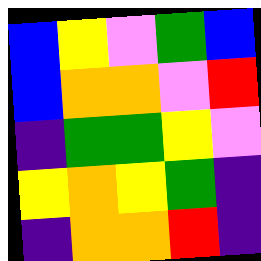[["blue", "yellow", "violet", "green", "blue"], ["blue", "orange", "orange", "violet", "red"], ["indigo", "green", "green", "yellow", "violet"], ["yellow", "orange", "yellow", "green", "indigo"], ["indigo", "orange", "orange", "red", "indigo"]]